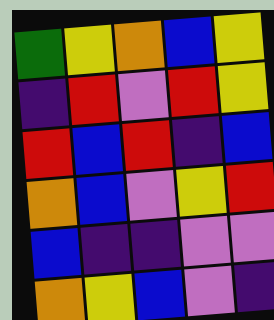[["green", "yellow", "orange", "blue", "yellow"], ["indigo", "red", "violet", "red", "yellow"], ["red", "blue", "red", "indigo", "blue"], ["orange", "blue", "violet", "yellow", "red"], ["blue", "indigo", "indigo", "violet", "violet"], ["orange", "yellow", "blue", "violet", "indigo"]]